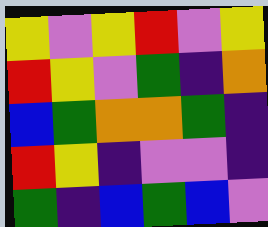[["yellow", "violet", "yellow", "red", "violet", "yellow"], ["red", "yellow", "violet", "green", "indigo", "orange"], ["blue", "green", "orange", "orange", "green", "indigo"], ["red", "yellow", "indigo", "violet", "violet", "indigo"], ["green", "indigo", "blue", "green", "blue", "violet"]]